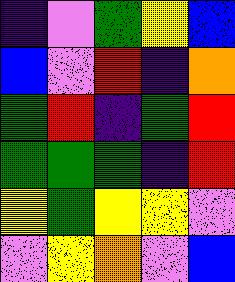[["indigo", "violet", "green", "yellow", "blue"], ["blue", "violet", "red", "indigo", "orange"], ["green", "red", "indigo", "green", "red"], ["green", "green", "green", "indigo", "red"], ["yellow", "green", "yellow", "yellow", "violet"], ["violet", "yellow", "orange", "violet", "blue"]]